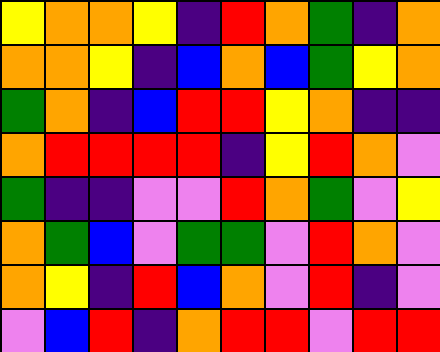[["yellow", "orange", "orange", "yellow", "indigo", "red", "orange", "green", "indigo", "orange"], ["orange", "orange", "yellow", "indigo", "blue", "orange", "blue", "green", "yellow", "orange"], ["green", "orange", "indigo", "blue", "red", "red", "yellow", "orange", "indigo", "indigo"], ["orange", "red", "red", "red", "red", "indigo", "yellow", "red", "orange", "violet"], ["green", "indigo", "indigo", "violet", "violet", "red", "orange", "green", "violet", "yellow"], ["orange", "green", "blue", "violet", "green", "green", "violet", "red", "orange", "violet"], ["orange", "yellow", "indigo", "red", "blue", "orange", "violet", "red", "indigo", "violet"], ["violet", "blue", "red", "indigo", "orange", "red", "red", "violet", "red", "red"]]